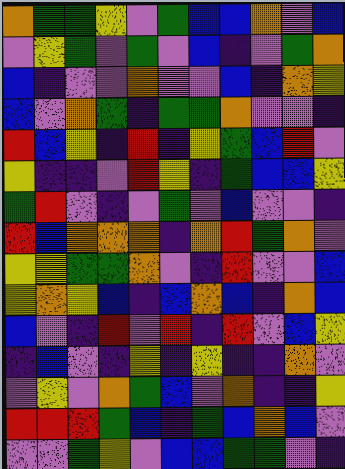[["orange", "green", "green", "yellow", "violet", "green", "blue", "blue", "orange", "violet", "blue"], ["violet", "yellow", "green", "violet", "green", "violet", "blue", "indigo", "violet", "green", "orange"], ["blue", "indigo", "violet", "violet", "orange", "violet", "violet", "blue", "indigo", "orange", "yellow"], ["blue", "violet", "orange", "green", "indigo", "green", "green", "orange", "violet", "violet", "indigo"], ["red", "blue", "yellow", "indigo", "red", "indigo", "yellow", "green", "blue", "red", "violet"], ["yellow", "indigo", "indigo", "violet", "red", "yellow", "indigo", "green", "blue", "blue", "yellow"], ["green", "red", "violet", "indigo", "violet", "green", "violet", "blue", "violet", "violet", "indigo"], ["red", "blue", "orange", "orange", "orange", "indigo", "orange", "red", "green", "orange", "violet"], ["yellow", "yellow", "green", "green", "orange", "violet", "indigo", "red", "violet", "violet", "blue"], ["yellow", "orange", "yellow", "blue", "indigo", "blue", "orange", "blue", "indigo", "orange", "blue"], ["blue", "violet", "indigo", "red", "violet", "red", "indigo", "red", "violet", "blue", "yellow"], ["indigo", "blue", "violet", "indigo", "yellow", "indigo", "yellow", "indigo", "indigo", "orange", "violet"], ["violet", "yellow", "violet", "orange", "green", "blue", "violet", "orange", "indigo", "indigo", "yellow"], ["red", "red", "red", "green", "blue", "indigo", "green", "blue", "orange", "blue", "violet"], ["violet", "violet", "green", "yellow", "violet", "blue", "blue", "green", "green", "violet", "indigo"]]